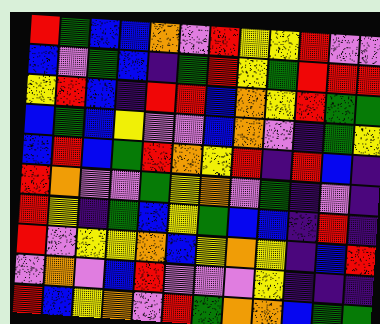[["red", "green", "blue", "blue", "orange", "violet", "red", "yellow", "yellow", "red", "violet", "violet"], ["blue", "violet", "green", "blue", "indigo", "green", "red", "yellow", "green", "red", "red", "red"], ["yellow", "red", "blue", "indigo", "red", "red", "blue", "orange", "yellow", "red", "green", "green"], ["blue", "green", "blue", "yellow", "violet", "violet", "blue", "orange", "violet", "indigo", "green", "yellow"], ["blue", "red", "blue", "green", "red", "orange", "yellow", "red", "indigo", "red", "blue", "indigo"], ["red", "orange", "violet", "violet", "green", "yellow", "orange", "violet", "green", "indigo", "violet", "indigo"], ["red", "yellow", "indigo", "green", "blue", "yellow", "green", "blue", "blue", "indigo", "red", "indigo"], ["red", "violet", "yellow", "yellow", "orange", "blue", "yellow", "orange", "yellow", "indigo", "blue", "red"], ["violet", "orange", "violet", "blue", "red", "violet", "violet", "violet", "yellow", "indigo", "indigo", "indigo"], ["red", "blue", "yellow", "orange", "violet", "red", "green", "orange", "orange", "blue", "green", "green"]]